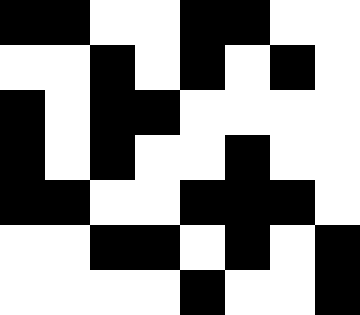[["black", "black", "white", "white", "black", "black", "white", "white"], ["white", "white", "black", "white", "black", "white", "black", "white"], ["black", "white", "black", "black", "white", "white", "white", "white"], ["black", "white", "black", "white", "white", "black", "white", "white"], ["black", "black", "white", "white", "black", "black", "black", "white"], ["white", "white", "black", "black", "white", "black", "white", "black"], ["white", "white", "white", "white", "black", "white", "white", "black"]]